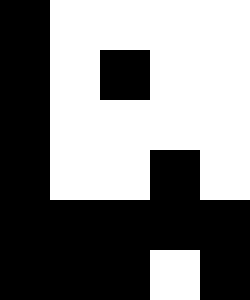[["black", "white", "white", "white", "white"], ["black", "white", "black", "white", "white"], ["black", "white", "white", "white", "white"], ["black", "white", "white", "black", "white"], ["black", "black", "black", "black", "black"], ["black", "black", "black", "white", "black"]]